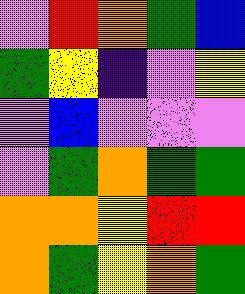[["violet", "red", "orange", "green", "blue"], ["green", "yellow", "indigo", "violet", "yellow"], ["violet", "blue", "violet", "violet", "violet"], ["violet", "green", "orange", "green", "green"], ["orange", "orange", "yellow", "red", "red"], ["orange", "green", "yellow", "orange", "green"]]